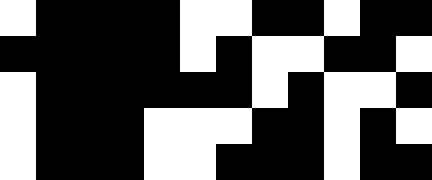[["white", "black", "black", "black", "black", "white", "white", "black", "black", "white", "black", "black"], ["black", "black", "black", "black", "black", "white", "black", "white", "white", "black", "black", "white"], ["white", "black", "black", "black", "black", "black", "black", "white", "black", "white", "white", "black"], ["white", "black", "black", "black", "white", "white", "white", "black", "black", "white", "black", "white"], ["white", "black", "black", "black", "white", "white", "black", "black", "black", "white", "black", "black"]]